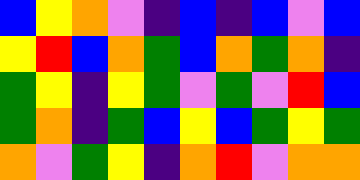[["blue", "yellow", "orange", "violet", "indigo", "blue", "indigo", "blue", "violet", "blue"], ["yellow", "red", "blue", "orange", "green", "blue", "orange", "green", "orange", "indigo"], ["green", "yellow", "indigo", "yellow", "green", "violet", "green", "violet", "red", "blue"], ["green", "orange", "indigo", "green", "blue", "yellow", "blue", "green", "yellow", "green"], ["orange", "violet", "green", "yellow", "indigo", "orange", "red", "violet", "orange", "orange"]]